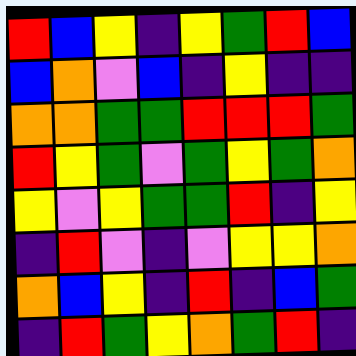[["red", "blue", "yellow", "indigo", "yellow", "green", "red", "blue"], ["blue", "orange", "violet", "blue", "indigo", "yellow", "indigo", "indigo"], ["orange", "orange", "green", "green", "red", "red", "red", "green"], ["red", "yellow", "green", "violet", "green", "yellow", "green", "orange"], ["yellow", "violet", "yellow", "green", "green", "red", "indigo", "yellow"], ["indigo", "red", "violet", "indigo", "violet", "yellow", "yellow", "orange"], ["orange", "blue", "yellow", "indigo", "red", "indigo", "blue", "green"], ["indigo", "red", "green", "yellow", "orange", "green", "red", "indigo"]]